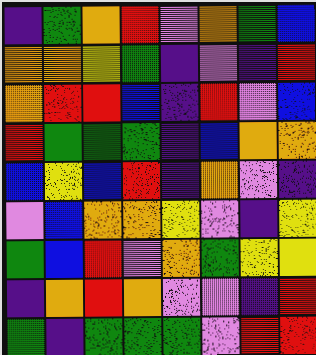[["indigo", "green", "orange", "red", "violet", "orange", "green", "blue"], ["orange", "orange", "yellow", "green", "indigo", "violet", "indigo", "red"], ["orange", "red", "red", "blue", "indigo", "red", "violet", "blue"], ["red", "green", "green", "green", "indigo", "blue", "orange", "orange"], ["blue", "yellow", "blue", "red", "indigo", "orange", "violet", "indigo"], ["violet", "blue", "orange", "orange", "yellow", "violet", "indigo", "yellow"], ["green", "blue", "red", "violet", "orange", "green", "yellow", "yellow"], ["indigo", "orange", "red", "orange", "violet", "violet", "indigo", "red"], ["green", "indigo", "green", "green", "green", "violet", "red", "red"]]